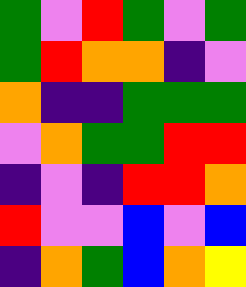[["green", "violet", "red", "green", "violet", "green"], ["green", "red", "orange", "orange", "indigo", "violet"], ["orange", "indigo", "indigo", "green", "green", "green"], ["violet", "orange", "green", "green", "red", "red"], ["indigo", "violet", "indigo", "red", "red", "orange"], ["red", "violet", "violet", "blue", "violet", "blue"], ["indigo", "orange", "green", "blue", "orange", "yellow"]]